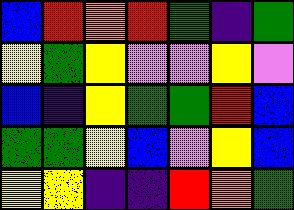[["blue", "red", "orange", "red", "green", "indigo", "green"], ["yellow", "green", "yellow", "violet", "violet", "yellow", "violet"], ["blue", "indigo", "yellow", "green", "green", "red", "blue"], ["green", "green", "yellow", "blue", "violet", "yellow", "blue"], ["yellow", "yellow", "indigo", "indigo", "red", "orange", "green"]]